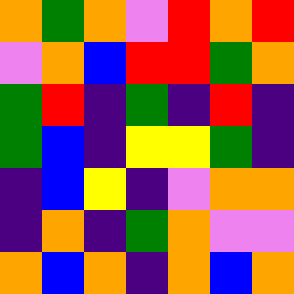[["orange", "green", "orange", "violet", "red", "orange", "red"], ["violet", "orange", "blue", "red", "red", "green", "orange"], ["green", "red", "indigo", "green", "indigo", "red", "indigo"], ["green", "blue", "indigo", "yellow", "yellow", "green", "indigo"], ["indigo", "blue", "yellow", "indigo", "violet", "orange", "orange"], ["indigo", "orange", "indigo", "green", "orange", "violet", "violet"], ["orange", "blue", "orange", "indigo", "orange", "blue", "orange"]]